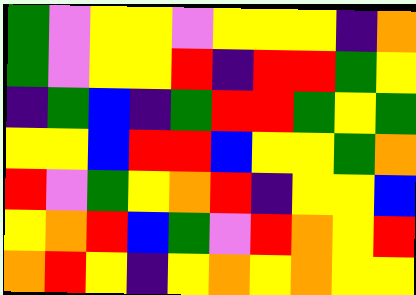[["green", "violet", "yellow", "yellow", "violet", "yellow", "yellow", "yellow", "indigo", "orange"], ["green", "violet", "yellow", "yellow", "red", "indigo", "red", "red", "green", "yellow"], ["indigo", "green", "blue", "indigo", "green", "red", "red", "green", "yellow", "green"], ["yellow", "yellow", "blue", "red", "red", "blue", "yellow", "yellow", "green", "orange"], ["red", "violet", "green", "yellow", "orange", "red", "indigo", "yellow", "yellow", "blue"], ["yellow", "orange", "red", "blue", "green", "violet", "red", "orange", "yellow", "red"], ["orange", "red", "yellow", "indigo", "yellow", "orange", "yellow", "orange", "yellow", "yellow"]]